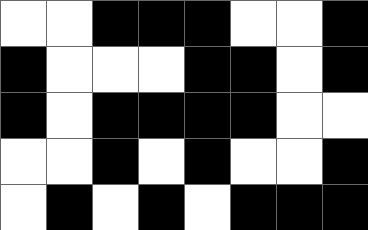[["white", "white", "black", "black", "black", "white", "white", "black"], ["black", "white", "white", "white", "black", "black", "white", "black"], ["black", "white", "black", "black", "black", "black", "white", "white"], ["white", "white", "black", "white", "black", "white", "white", "black"], ["white", "black", "white", "black", "white", "black", "black", "black"]]